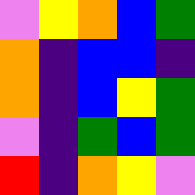[["violet", "yellow", "orange", "blue", "green"], ["orange", "indigo", "blue", "blue", "indigo"], ["orange", "indigo", "blue", "yellow", "green"], ["violet", "indigo", "green", "blue", "green"], ["red", "indigo", "orange", "yellow", "violet"]]